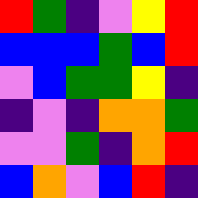[["red", "green", "indigo", "violet", "yellow", "red"], ["blue", "blue", "blue", "green", "blue", "red"], ["violet", "blue", "green", "green", "yellow", "indigo"], ["indigo", "violet", "indigo", "orange", "orange", "green"], ["violet", "violet", "green", "indigo", "orange", "red"], ["blue", "orange", "violet", "blue", "red", "indigo"]]